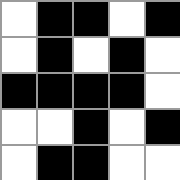[["white", "black", "black", "white", "black"], ["white", "black", "white", "black", "white"], ["black", "black", "black", "black", "white"], ["white", "white", "black", "white", "black"], ["white", "black", "black", "white", "white"]]